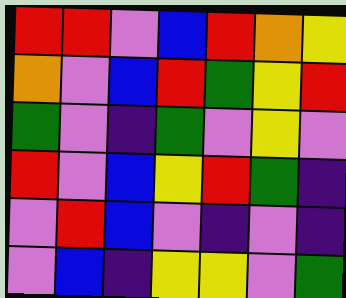[["red", "red", "violet", "blue", "red", "orange", "yellow"], ["orange", "violet", "blue", "red", "green", "yellow", "red"], ["green", "violet", "indigo", "green", "violet", "yellow", "violet"], ["red", "violet", "blue", "yellow", "red", "green", "indigo"], ["violet", "red", "blue", "violet", "indigo", "violet", "indigo"], ["violet", "blue", "indigo", "yellow", "yellow", "violet", "green"]]